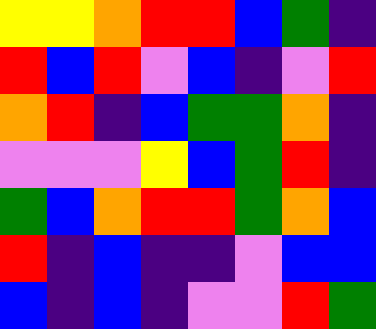[["yellow", "yellow", "orange", "red", "red", "blue", "green", "indigo"], ["red", "blue", "red", "violet", "blue", "indigo", "violet", "red"], ["orange", "red", "indigo", "blue", "green", "green", "orange", "indigo"], ["violet", "violet", "violet", "yellow", "blue", "green", "red", "indigo"], ["green", "blue", "orange", "red", "red", "green", "orange", "blue"], ["red", "indigo", "blue", "indigo", "indigo", "violet", "blue", "blue"], ["blue", "indigo", "blue", "indigo", "violet", "violet", "red", "green"]]